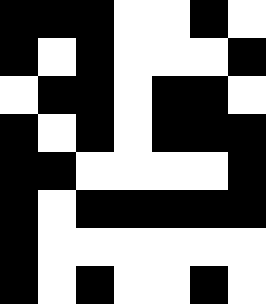[["black", "black", "black", "white", "white", "black", "white"], ["black", "white", "black", "white", "white", "white", "black"], ["white", "black", "black", "white", "black", "black", "white"], ["black", "white", "black", "white", "black", "black", "black"], ["black", "black", "white", "white", "white", "white", "black"], ["black", "white", "black", "black", "black", "black", "black"], ["black", "white", "white", "white", "white", "white", "white"], ["black", "white", "black", "white", "white", "black", "white"]]